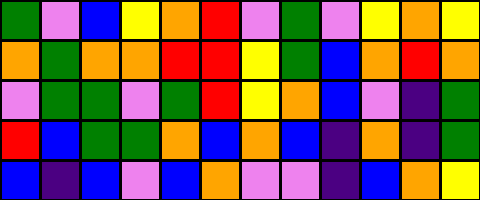[["green", "violet", "blue", "yellow", "orange", "red", "violet", "green", "violet", "yellow", "orange", "yellow"], ["orange", "green", "orange", "orange", "red", "red", "yellow", "green", "blue", "orange", "red", "orange"], ["violet", "green", "green", "violet", "green", "red", "yellow", "orange", "blue", "violet", "indigo", "green"], ["red", "blue", "green", "green", "orange", "blue", "orange", "blue", "indigo", "orange", "indigo", "green"], ["blue", "indigo", "blue", "violet", "blue", "orange", "violet", "violet", "indigo", "blue", "orange", "yellow"]]